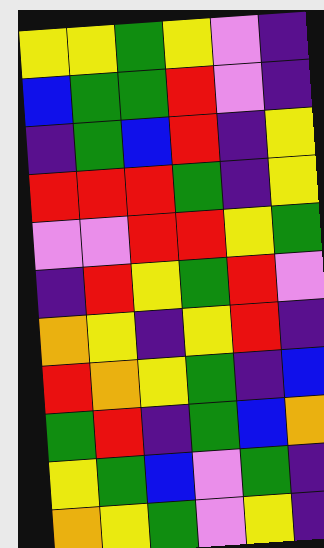[["yellow", "yellow", "green", "yellow", "violet", "indigo"], ["blue", "green", "green", "red", "violet", "indigo"], ["indigo", "green", "blue", "red", "indigo", "yellow"], ["red", "red", "red", "green", "indigo", "yellow"], ["violet", "violet", "red", "red", "yellow", "green"], ["indigo", "red", "yellow", "green", "red", "violet"], ["orange", "yellow", "indigo", "yellow", "red", "indigo"], ["red", "orange", "yellow", "green", "indigo", "blue"], ["green", "red", "indigo", "green", "blue", "orange"], ["yellow", "green", "blue", "violet", "green", "indigo"], ["orange", "yellow", "green", "violet", "yellow", "indigo"]]